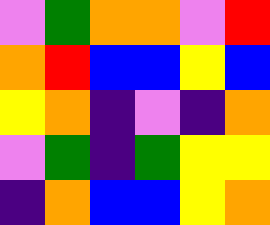[["violet", "green", "orange", "orange", "violet", "red"], ["orange", "red", "blue", "blue", "yellow", "blue"], ["yellow", "orange", "indigo", "violet", "indigo", "orange"], ["violet", "green", "indigo", "green", "yellow", "yellow"], ["indigo", "orange", "blue", "blue", "yellow", "orange"]]